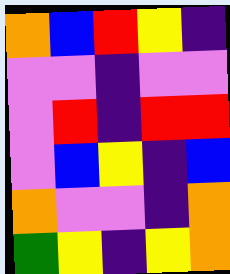[["orange", "blue", "red", "yellow", "indigo"], ["violet", "violet", "indigo", "violet", "violet"], ["violet", "red", "indigo", "red", "red"], ["violet", "blue", "yellow", "indigo", "blue"], ["orange", "violet", "violet", "indigo", "orange"], ["green", "yellow", "indigo", "yellow", "orange"]]